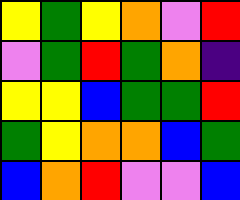[["yellow", "green", "yellow", "orange", "violet", "red"], ["violet", "green", "red", "green", "orange", "indigo"], ["yellow", "yellow", "blue", "green", "green", "red"], ["green", "yellow", "orange", "orange", "blue", "green"], ["blue", "orange", "red", "violet", "violet", "blue"]]